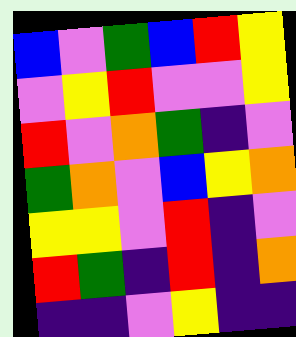[["blue", "violet", "green", "blue", "red", "yellow"], ["violet", "yellow", "red", "violet", "violet", "yellow"], ["red", "violet", "orange", "green", "indigo", "violet"], ["green", "orange", "violet", "blue", "yellow", "orange"], ["yellow", "yellow", "violet", "red", "indigo", "violet"], ["red", "green", "indigo", "red", "indigo", "orange"], ["indigo", "indigo", "violet", "yellow", "indigo", "indigo"]]